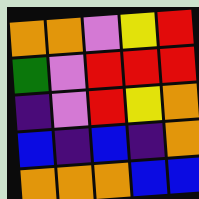[["orange", "orange", "violet", "yellow", "red"], ["green", "violet", "red", "red", "red"], ["indigo", "violet", "red", "yellow", "orange"], ["blue", "indigo", "blue", "indigo", "orange"], ["orange", "orange", "orange", "blue", "blue"]]